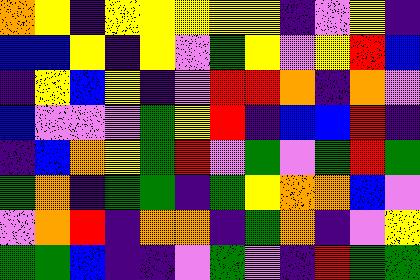[["orange", "yellow", "indigo", "yellow", "yellow", "yellow", "yellow", "yellow", "indigo", "violet", "yellow", "indigo"], ["blue", "blue", "yellow", "indigo", "yellow", "violet", "green", "yellow", "violet", "yellow", "red", "blue"], ["indigo", "yellow", "blue", "yellow", "indigo", "violet", "red", "red", "orange", "indigo", "orange", "violet"], ["blue", "violet", "violet", "violet", "green", "yellow", "red", "indigo", "blue", "blue", "red", "indigo"], ["indigo", "blue", "orange", "yellow", "green", "red", "violet", "green", "violet", "green", "red", "green"], ["green", "orange", "indigo", "green", "green", "indigo", "green", "yellow", "orange", "orange", "blue", "violet"], ["violet", "orange", "red", "indigo", "orange", "orange", "indigo", "green", "orange", "indigo", "violet", "yellow"], ["green", "green", "blue", "indigo", "indigo", "violet", "green", "violet", "indigo", "red", "green", "green"]]